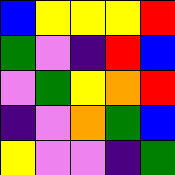[["blue", "yellow", "yellow", "yellow", "red"], ["green", "violet", "indigo", "red", "blue"], ["violet", "green", "yellow", "orange", "red"], ["indigo", "violet", "orange", "green", "blue"], ["yellow", "violet", "violet", "indigo", "green"]]